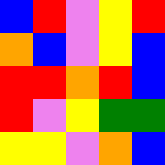[["blue", "red", "violet", "yellow", "red"], ["orange", "blue", "violet", "yellow", "blue"], ["red", "red", "orange", "red", "blue"], ["red", "violet", "yellow", "green", "green"], ["yellow", "yellow", "violet", "orange", "blue"]]